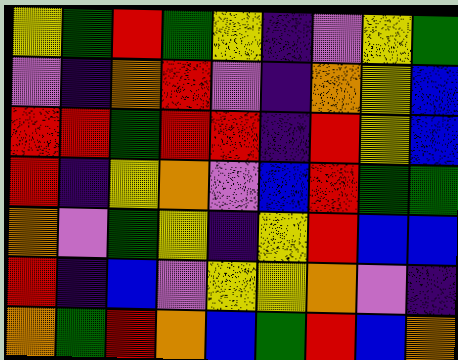[["yellow", "green", "red", "green", "yellow", "indigo", "violet", "yellow", "green"], ["violet", "indigo", "orange", "red", "violet", "indigo", "orange", "yellow", "blue"], ["red", "red", "green", "red", "red", "indigo", "red", "yellow", "blue"], ["red", "indigo", "yellow", "orange", "violet", "blue", "red", "green", "green"], ["orange", "violet", "green", "yellow", "indigo", "yellow", "red", "blue", "blue"], ["red", "indigo", "blue", "violet", "yellow", "yellow", "orange", "violet", "indigo"], ["orange", "green", "red", "orange", "blue", "green", "red", "blue", "orange"]]